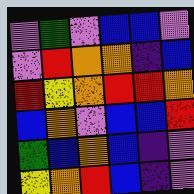[["violet", "green", "violet", "blue", "blue", "violet"], ["violet", "red", "orange", "orange", "indigo", "blue"], ["red", "yellow", "orange", "red", "red", "orange"], ["blue", "orange", "violet", "blue", "blue", "red"], ["green", "blue", "orange", "blue", "indigo", "violet"], ["yellow", "orange", "red", "blue", "indigo", "violet"]]